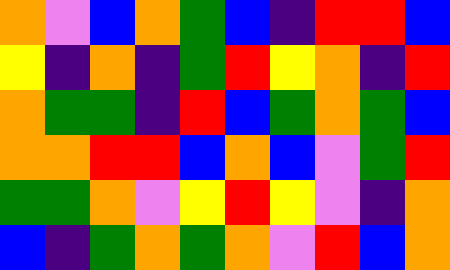[["orange", "violet", "blue", "orange", "green", "blue", "indigo", "red", "red", "blue"], ["yellow", "indigo", "orange", "indigo", "green", "red", "yellow", "orange", "indigo", "red"], ["orange", "green", "green", "indigo", "red", "blue", "green", "orange", "green", "blue"], ["orange", "orange", "red", "red", "blue", "orange", "blue", "violet", "green", "red"], ["green", "green", "orange", "violet", "yellow", "red", "yellow", "violet", "indigo", "orange"], ["blue", "indigo", "green", "orange", "green", "orange", "violet", "red", "blue", "orange"]]